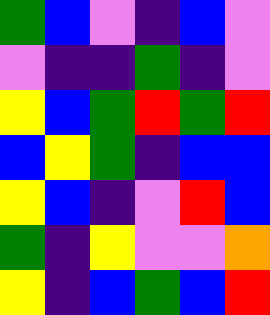[["green", "blue", "violet", "indigo", "blue", "violet"], ["violet", "indigo", "indigo", "green", "indigo", "violet"], ["yellow", "blue", "green", "red", "green", "red"], ["blue", "yellow", "green", "indigo", "blue", "blue"], ["yellow", "blue", "indigo", "violet", "red", "blue"], ["green", "indigo", "yellow", "violet", "violet", "orange"], ["yellow", "indigo", "blue", "green", "blue", "red"]]